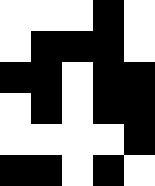[["white", "white", "white", "black", "white"], ["white", "black", "black", "black", "white"], ["black", "black", "white", "black", "black"], ["white", "black", "white", "black", "black"], ["white", "white", "white", "white", "black"], ["black", "black", "white", "black", "white"]]